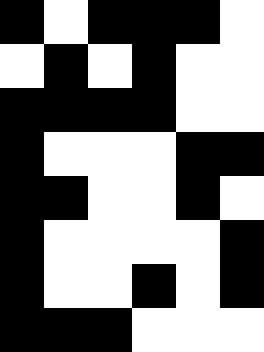[["black", "white", "black", "black", "black", "white"], ["white", "black", "white", "black", "white", "white"], ["black", "black", "black", "black", "white", "white"], ["black", "white", "white", "white", "black", "black"], ["black", "black", "white", "white", "black", "white"], ["black", "white", "white", "white", "white", "black"], ["black", "white", "white", "black", "white", "black"], ["black", "black", "black", "white", "white", "white"]]